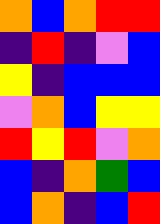[["orange", "blue", "orange", "red", "red"], ["indigo", "red", "indigo", "violet", "blue"], ["yellow", "indigo", "blue", "blue", "blue"], ["violet", "orange", "blue", "yellow", "yellow"], ["red", "yellow", "red", "violet", "orange"], ["blue", "indigo", "orange", "green", "blue"], ["blue", "orange", "indigo", "blue", "red"]]